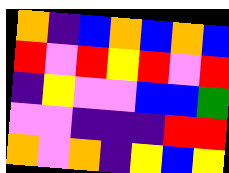[["orange", "indigo", "blue", "orange", "blue", "orange", "blue"], ["red", "violet", "red", "yellow", "red", "violet", "red"], ["indigo", "yellow", "violet", "violet", "blue", "blue", "green"], ["violet", "violet", "indigo", "indigo", "indigo", "red", "red"], ["orange", "violet", "orange", "indigo", "yellow", "blue", "yellow"]]